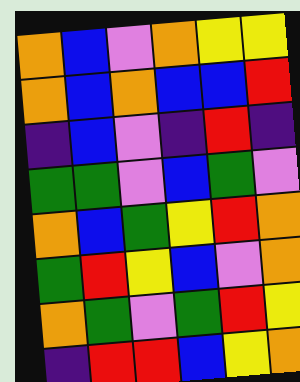[["orange", "blue", "violet", "orange", "yellow", "yellow"], ["orange", "blue", "orange", "blue", "blue", "red"], ["indigo", "blue", "violet", "indigo", "red", "indigo"], ["green", "green", "violet", "blue", "green", "violet"], ["orange", "blue", "green", "yellow", "red", "orange"], ["green", "red", "yellow", "blue", "violet", "orange"], ["orange", "green", "violet", "green", "red", "yellow"], ["indigo", "red", "red", "blue", "yellow", "orange"]]